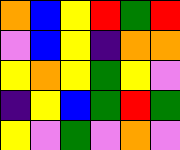[["orange", "blue", "yellow", "red", "green", "red"], ["violet", "blue", "yellow", "indigo", "orange", "orange"], ["yellow", "orange", "yellow", "green", "yellow", "violet"], ["indigo", "yellow", "blue", "green", "red", "green"], ["yellow", "violet", "green", "violet", "orange", "violet"]]